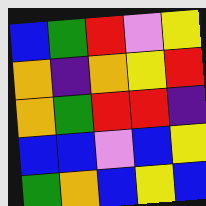[["blue", "green", "red", "violet", "yellow"], ["orange", "indigo", "orange", "yellow", "red"], ["orange", "green", "red", "red", "indigo"], ["blue", "blue", "violet", "blue", "yellow"], ["green", "orange", "blue", "yellow", "blue"]]